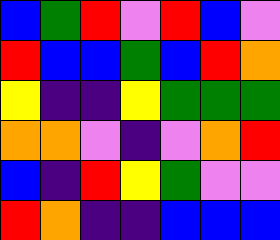[["blue", "green", "red", "violet", "red", "blue", "violet"], ["red", "blue", "blue", "green", "blue", "red", "orange"], ["yellow", "indigo", "indigo", "yellow", "green", "green", "green"], ["orange", "orange", "violet", "indigo", "violet", "orange", "red"], ["blue", "indigo", "red", "yellow", "green", "violet", "violet"], ["red", "orange", "indigo", "indigo", "blue", "blue", "blue"]]